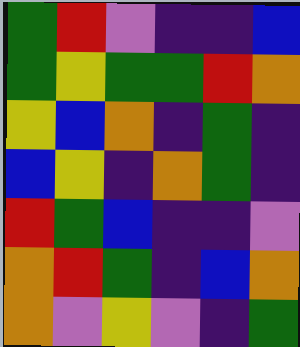[["green", "red", "violet", "indigo", "indigo", "blue"], ["green", "yellow", "green", "green", "red", "orange"], ["yellow", "blue", "orange", "indigo", "green", "indigo"], ["blue", "yellow", "indigo", "orange", "green", "indigo"], ["red", "green", "blue", "indigo", "indigo", "violet"], ["orange", "red", "green", "indigo", "blue", "orange"], ["orange", "violet", "yellow", "violet", "indigo", "green"]]